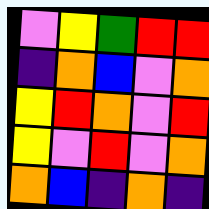[["violet", "yellow", "green", "red", "red"], ["indigo", "orange", "blue", "violet", "orange"], ["yellow", "red", "orange", "violet", "red"], ["yellow", "violet", "red", "violet", "orange"], ["orange", "blue", "indigo", "orange", "indigo"]]